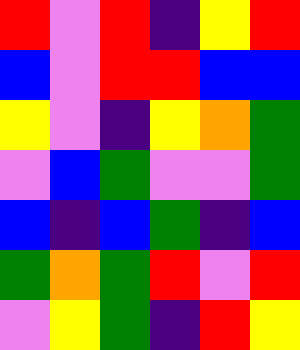[["red", "violet", "red", "indigo", "yellow", "red"], ["blue", "violet", "red", "red", "blue", "blue"], ["yellow", "violet", "indigo", "yellow", "orange", "green"], ["violet", "blue", "green", "violet", "violet", "green"], ["blue", "indigo", "blue", "green", "indigo", "blue"], ["green", "orange", "green", "red", "violet", "red"], ["violet", "yellow", "green", "indigo", "red", "yellow"]]